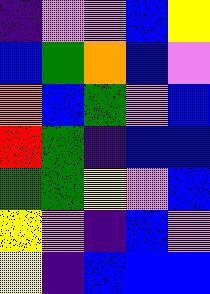[["indigo", "violet", "violet", "blue", "yellow"], ["blue", "green", "orange", "blue", "violet"], ["orange", "blue", "green", "violet", "blue"], ["red", "green", "indigo", "blue", "blue"], ["green", "green", "yellow", "violet", "blue"], ["yellow", "violet", "indigo", "blue", "violet"], ["yellow", "indigo", "blue", "blue", "blue"]]